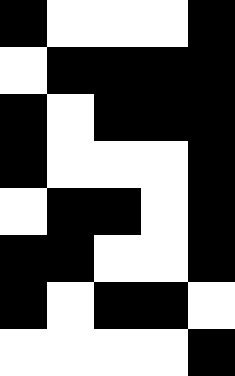[["black", "white", "white", "white", "black"], ["white", "black", "black", "black", "black"], ["black", "white", "black", "black", "black"], ["black", "white", "white", "white", "black"], ["white", "black", "black", "white", "black"], ["black", "black", "white", "white", "black"], ["black", "white", "black", "black", "white"], ["white", "white", "white", "white", "black"]]